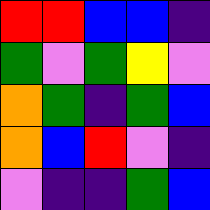[["red", "red", "blue", "blue", "indigo"], ["green", "violet", "green", "yellow", "violet"], ["orange", "green", "indigo", "green", "blue"], ["orange", "blue", "red", "violet", "indigo"], ["violet", "indigo", "indigo", "green", "blue"]]